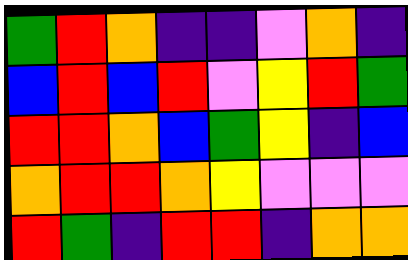[["green", "red", "orange", "indigo", "indigo", "violet", "orange", "indigo"], ["blue", "red", "blue", "red", "violet", "yellow", "red", "green"], ["red", "red", "orange", "blue", "green", "yellow", "indigo", "blue"], ["orange", "red", "red", "orange", "yellow", "violet", "violet", "violet"], ["red", "green", "indigo", "red", "red", "indigo", "orange", "orange"]]